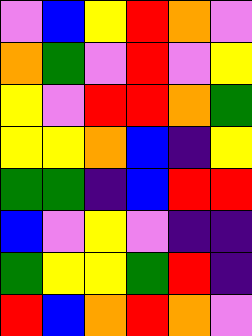[["violet", "blue", "yellow", "red", "orange", "violet"], ["orange", "green", "violet", "red", "violet", "yellow"], ["yellow", "violet", "red", "red", "orange", "green"], ["yellow", "yellow", "orange", "blue", "indigo", "yellow"], ["green", "green", "indigo", "blue", "red", "red"], ["blue", "violet", "yellow", "violet", "indigo", "indigo"], ["green", "yellow", "yellow", "green", "red", "indigo"], ["red", "blue", "orange", "red", "orange", "violet"]]